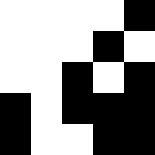[["white", "white", "white", "white", "black"], ["white", "white", "white", "black", "white"], ["white", "white", "black", "white", "black"], ["black", "white", "black", "black", "black"], ["black", "white", "white", "black", "black"]]